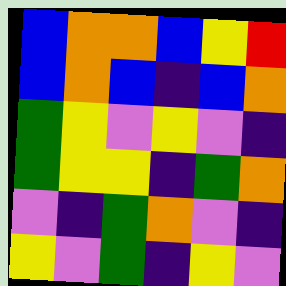[["blue", "orange", "orange", "blue", "yellow", "red"], ["blue", "orange", "blue", "indigo", "blue", "orange"], ["green", "yellow", "violet", "yellow", "violet", "indigo"], ["green", "yellow", "yellow", "indigo", "green", "orange"], ["violet", "indigo", "green", "orange", "violet", "indigo"], ["yellow", "violet", "green", "indigo", "yellow", "violet"]]